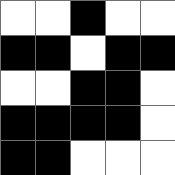[["white", "white", "black", "white", "white"], ["black", "black", "white", "black", "black"], ["white", "white", "black", "black", "white"], ["black", "black", "black", "black", "white"], ["black", "black", "white", "white", "white"]]